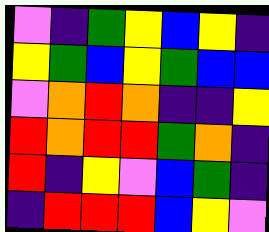[["violet", "indigo", "green", "yellow", "blue", "yellow", "indigo"], ["yellow", "green", "blue", "yellow", "green", "blue", "blue"], ["violet", "orange", "red", "orange", "indigo", "indigo", "yellow"], ["red", "orange", "red", "red", "green", "orange", "indigo"], ["red", "indigo", "yellow", "violet", "blue", "green", "indigo"], ["indigo", "red", "red", "red", "blue", "yellow", "violet"]]